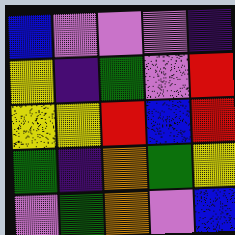[["blue", "violet", "violet", "violet", "indigo"], ["yellow", "indigo", "green", "violet", "red"], ["yellow", "yellow", "red", "blue", "red"], ["green", "indigo", "orange", "green", "yellow"], ["violet", "green", "orange", "violet", "blue"]]